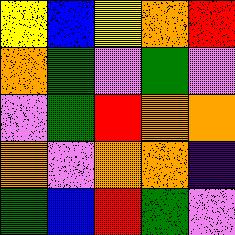[["yellow", "blue", "yellow", "orange", "red"], ["orange", "green", "violet", "green", "violet"], ["violet", "green", "red", "orange", "orange"], ["orange", "violet", "orange", "orange", "indigo"], ["green", "blue", "red", "green", "violet"]]